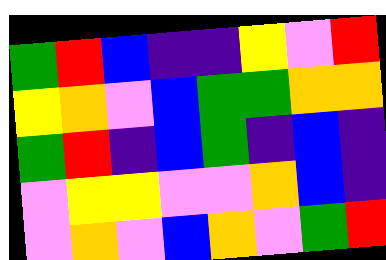[["green", "red", "blue", "indigo", "indigo", "yellow", "violet", "red"], ["yellow", "orange", "violet", "blue", "green", "green", "orange", "orange"], ["green", "red", "indigo", "blue", "green", "indigo", "blue", "indigo"], ["violet", "yellow", "yellow", "violet", "violet", "orange", "blue", "indigo"], ["violet", "orange", "violet", "blue", "orange", "violet", "green", "red"]]